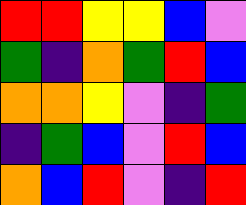[["red", "red", "yellow", "yellow", "blue", "violet"], ["green", "indigo", "orange", "green", "red", "blue"], ["orange", "orange", "yellow", "violet", "indigo", "green"], ["indigo", "green", "blue", "violet", "red", "blue"], ["orange", "blue", "red", "violet", "indigo", "red"]]